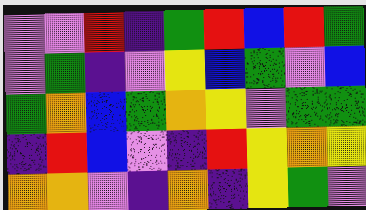[["violet", "violet", "red", "indigo", "green", "red", "blue", "red", "green"], ["violet", "green", "indigo", "violet", "yellow", "blue", "green", "violet", "blue"], ["green", "orange", "blue", "green", "orange", "yellow", "violet", "green", "green"], ["indigo", "red", "blue", "violet", "indigo", "red", "yellow", "orange", "yellow"], ["orange", "orange", "violet", "indigo", "orange", "indigo", "yellow", "green", "violet"]]